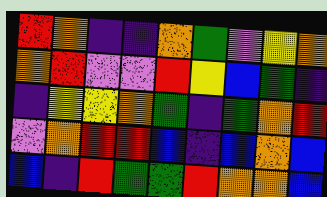[["red", "orange", "indigo", "indigo", "orange", "green", "violet", "yellow", "orange"], ["orange", "red", "violet", "violet", "red", "yellow", "blue", "green", "indigo"], ["indigo", "yellow", "yellow", "orange", "green", "indigo", "green", "orange", "red"], ["violet", "orange", "red", "red", "blue", "indigo", "blue", "orange", "blue"], ["blue", "indigo", "red", "green", "green", "red", "orange", "orange", "blue"]]